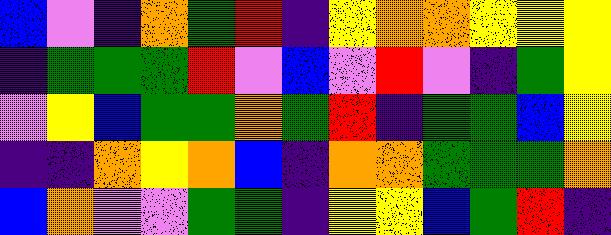[["blue", "violet", "indigo", "orange", "green", "red", "indigo", "yellow", "orange", "orange", "yellow", "yellow", "yellow"], ["indigo", "green", "green", "green", "red", "violet", "blue", "violet", "red", "violet", "indigo", "green", "yellow"], ["violet", "yellow", "blue", "green", "green", "orange", "green", "red", "indigo", "green", "green", "blue", "yellow"], ["indigo", "indigo", "orange", "yellow", "orange", "blue", "indigo", "orange", "orange", "green", "green", "green", "orange"], ["blue", "orange", "violet", "violet", "green", "green", "indigo", "yellow", "yellow", "blue", "green", "red", "indigo"]]